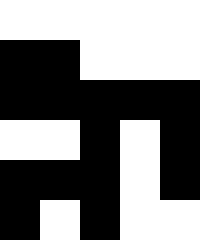[["white", "white", "white", "white", "white"], ["black", "black", "white", "white", "white"], ["black", "black", "black", "black", "black"], ["white", "white", "black", "white", "black"], ["black", "black", "black", "white", "black"], ["black", "white", "black", "white", "white"]]